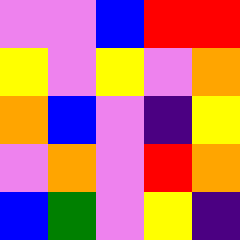[["violet", "violet", "blue", "red", "red"], ["yellow", "violet", "yellow", "violet", "orange"], ["orange", "blue", "violet", "indigo", "yellow"], ["violet", "orange", "violet", "red", "orange"], ["blue", "green", "violet", "yellow", "indigo"]]